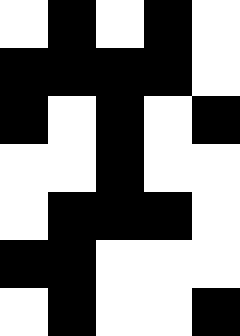[["white", "black", "white", "black", "white"], ["black", "black", "black", "black", "white"], ["black", "white", "black", "white", "black"], ["white", "white", "black", "white", "white"], ["white", "black", "black", "black", "white"], ["black", "black", "white", "white", "white"], ["white", "black", "white", "white", "black"]]